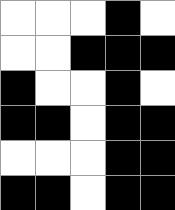[["white", "white", "white", "black", "white"], ["white", "white", "black", "black", "black"], ["black", "white", "white", "black", "white"], ["black", "black", "white", "black", "black"], ["white", "white", "white", "black", "black"], ["black", "black", "white", "black", "black"]]